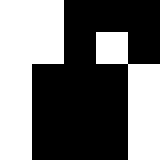[["white", "white", "black", "black", "black"], ["white", "white", "black", "white", "black"], ["white", "black", "black", "black", "white"], ["white", "black", "black", "black", "white"], ["white", "black", "black", "black", "white"]]